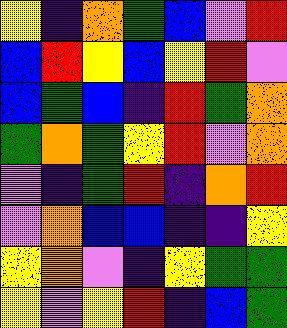[["yellow", "indigo", "orange", "green", "blue", "violet", "red"], ["blue", "red", "yellow", "blue", "yellow", "red", "violet"], ["blue", "green", "blue", "indigo", "red", "green", "orange"], ["green", "orange", "green", "yellow", "red", "violet", "orange"], ["violet", "indigo", "green", "red", "indigo", "orange", "red"], ["violet", "orange", "blue", "blue", "indigo", "indigo", "yellow"], ["yellow", "orange", "violet", "indigo", "yellow", "green", "green"], ["yellow", "violet", "yellow", "red", "indigo", "blue", "green"]]